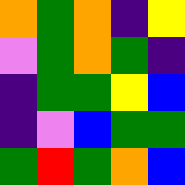[["orange", "green", "orange", "indigo", "yellow"], ["violet", "green", "orange", "green", "indigo"], ["indigo", "green", "green", "yellow", "blue"], ["indigo", "violet", "blue", "green", "green"], ["green", "red", "green", "orange", "blue"]]